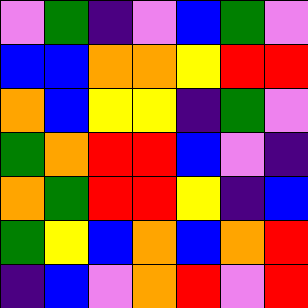[["violet", "green", "indigo", "violet", "blue", "green", "violet"], ["blue", "blue", "orange", "orange", "yellow", "red", "red"], ["orange", "blue", "yellow", "yellow", "indigo", "green", "violet"], ["green", "orange", "red", "red", "blue", "violet", "indigo"], ["orange", "green", "red", "red", "yellow", "indigo", "blue"], ["green", "yellow", "blue", "orange", "blue", "orange", "red"], ["indigo", "blue", "violet", "orange", "red", "violet", "red"]]